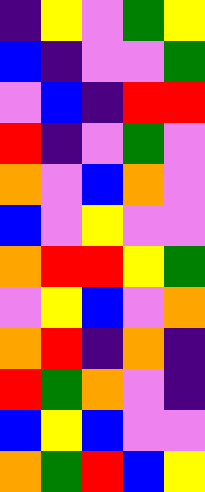[["indigo", "yellow", "violet", "green", "yellow"], ["blue", "indigo", "violet", "violet", "green"], ["violet", "blue", "indigo", "red", "red"], ["red", "indigo", "violet", "green", "violet"], ["orange", "violet", "blue", "orange", "violet"], ["blue", "violet", "yellow", "violet", "violet"], ["orange", "red", "red", "yellow", "green"], ["violet", "yellow", "blue", "violet", "orange"], ["orange", "red", "indigo", "orange", "indigo"], ["red", "green", "orange", "violet", "indigo"], ["blue", "yellow", "blue", "violet", "violet"], ["orange", "green", "red", "blue", "yellow"]]